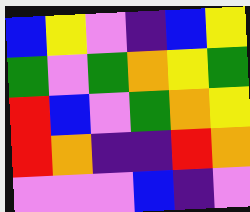[["blue", "yellow", "violet", "indigo", "blue", "yellow"], ["green", "violet", "green", "orange", "yellow", "green"], ["red", "blue", "violet", "green", "orange", "yellow"], ["red", "orange", "indigo", "indigo", "red", "orange"], ["violet", "violet", "violet", "blue", "indigo", "violet"]]